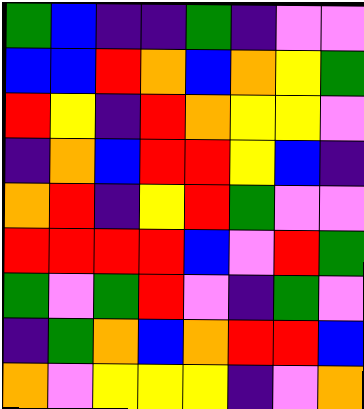[["green", "blue", "indigo", "indigo", "green", "indigo", "violet", "violet"], ["blue", "blue", "red", "orange", "blue", "orange", "yellow", "green"], ["red", "yellow", "indigo", "red", "orange", "yellow", "yellow", "violet"], ["indigo", "orange", "blue", "red", "red", "yellow", "blue", "indigo"], ["orange", "red", "indigo", "yellow", "red", "green", "violet", "violet"], ["red", "red", "red", "red", "blue", "violet", "red", "green"], ["green", "violet", "green", "red", "violet", "indigo", "green", "violet"], ["indigo", "green", "orange", "blue", "orange", "red", "red", "blue"], ["orange", "violet", "yellow", "yellow", "yellow", "indigo", "violet", "orange"]]